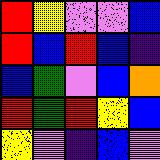[["red", "yellow", "violet", "violet", "blue"], ["red", "blue", "red", "blue", "indigo"], ["blue", "green", "violet", "blue", "orange"], ["red", "green", "red", "yellow", "blue"], ["yellow", "violet", "indigo", "blue", "violet"]]